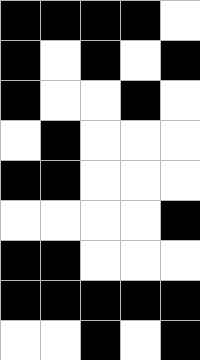[["black", "black", "black", "black", "white"], ["black", "white", "black", "white", "black"], ["black", "white", "white", "black", "white"], ["white", "black", "white", "white", "white"], ["black", "black", "white", "white", "white"], ["white", "white", "white", "white", "black"], ["black", "black", "white", "white", "white"], ["black", "black", "black", "black", "black"], ["white", "white", "black", "white", "black"]]